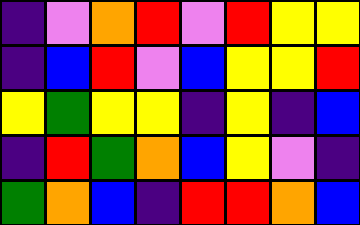[["indigo", "violet", "orange", "red", "violet", "red", "yellow", "yellow"], ["indigo", "blue", "red", "violet", "blue", "yellow", "yellow", "red"], ["yellow", "green", "yellow", "yellow", "indigo", "yellow", "indigo", "blue"], ["indigo", "red", "green", "orange", "blue", "yellow", "violet", "indigo"], ["green", "orange", "blue", "indigo", "red", "red", "orange", "blue"]]